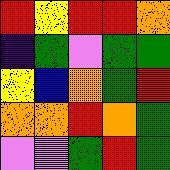[["red", "yellow", "red", "red", "orange"], ["indigo", "green", "violet", "green", "green"], ["yellow", "blue", "orange", "green", "red"], ["orange", "orange", "red", "orange", "green"], ["violet", "violet", "green", "red", "green"]]